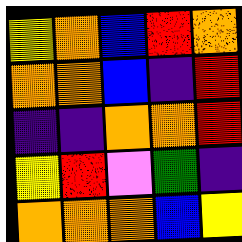[["yellow", "orange", "blue", "red", "orange"], ["orange", "orange", "blue", "indigo", "red"], ["indigo", "indigo", "orange", "orange", "red"], ["yellow", "red", "violet", "green", "indigo"], ["orange", "orange", "orange", "blue", "yellow"]]